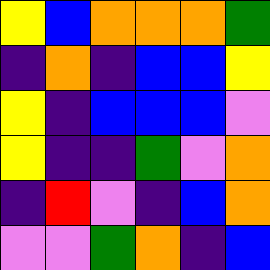[["yellow", "blue", "orange", "orange", "orange", "green"], ["indigo", "orange", "indigo", "blue", "blue", "yellow"], ["yellow", "indigo", "blue", "blue", "blue", "violet"], ["yellow", "indigo", "indigo", "green", "violet", "orange"], ["indigo", "red", "violet", "indigo", "blue", "orange"], ["violet", "violet", "green", "orange", "indigo", "blue"]]